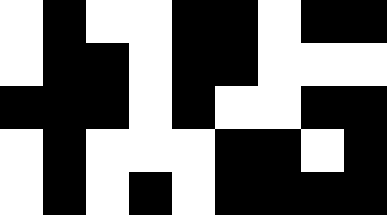[["white", "black", "white", "white", "black", "black", "white", "black", "black"], ["white", "black", "black", "white", "black", "black", "white", "white", "white"], ["black", "black", "black", "white", "black", "white", "white", "black", "black"], ["white", "black", "white", "white", "white", "black", "black", "white", "black"], ["white", "black", "white", "black", "white", "black", "black", "black", "black"]]